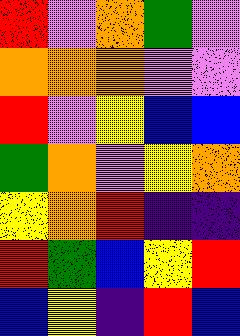[["red", "violet", "orange", "green", "violet"], ["orange", "orange", "orange", "violet", "violet"], ["red", "violet", "yellow", "blue", "blue"], ["green", "orange", "violet", "yellow", "orange"], ["yellow", "orange", "red", "indigo", "indigo"], ["red", "green", "blue", "yellow", "red"], ["blue", "yellow", "indigo", "red", "blue"]]